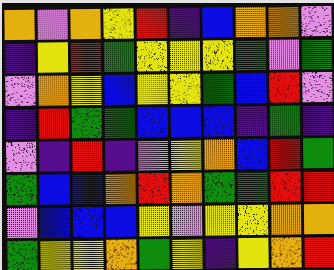[["orange", "violet", "orange", "yellow", "red", "indigo", "blue", "orange", "orange", "violet"], ["indigo", "yellow", "red", "green", "yellow", "yellow", "yellow", "green", "violet", "green"], ["violet", "orange", "yellow", "blue", "yellow", "yellow", "green", "blue", "red", "violet"], ["indigo", "red", "green", "green", "blue", "blue", "blue", "indigo", "green", "indigo"], ["violet", "indigo", "red", "indigo", "violet", "yellow", "orange", "blue", "red", "green"], ["green", "blue", "blue", "orange", "red", "orange", "green", "green", "red", "red"], ["violet", "blue", "blue", "blue", "yellow", "violet", "yellow", "yellow", "orange", "orange"], ["green", "yellow", "yellow", "orange", "green", "yellow", "indigo", "yellow", "orange", "red"]]